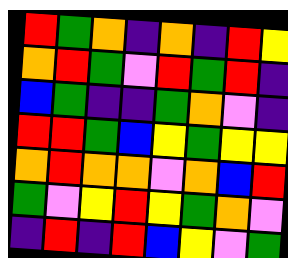[["red", "green", "orange", "indigo", "orange", "indigo", "red", "yellow"], ["orange", "red", "green", "violet", "red", "green", "red", "indigo"], ["blue", "green", "indigo", "indigo", "green", "orange", "violet", "indigo"], ["red", "red", "green", "blue", "yellow", "green", "yellow", "yellow"], ["orange", "red", "orange", "orange", "violet", "orange", "blue", "red"], ["green", "violet", "yellow", "red", "yellow", "green", "orange", "violet"], ["indigo", "red", "indigo", "red", "blue", "yellow", "violet", "green"]]